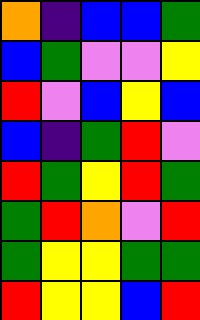[["orange", "indigo", "blue", "blue", "green"], ["blue", "green", "violet", "violet", "yellow"], ["red", "violet", "blue", "yellow", "blue"], ["blue", "indigo", "green", "red", "violet"], ["red", "green", "yellow", "red", "green"], ["green", "red", "orange", "violet", "red"], ["green", "yellow", "yellow", "green", "green"], ["red", "yellow", "yellow", "blue", "red"]]